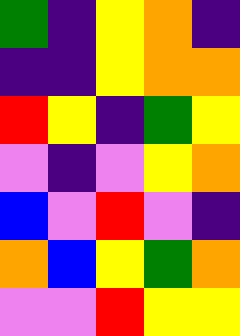[["green", "indigo", "yellow", "orange", "indigo"], ["indigo", "indigo", "yellow", "orange", "orange"], ["red", "yellow", "indigo", "green", "yellow"], ["violet", "indigo", "violet", "yellow", "orange"], ["blue", "violet", "red", "violet", "indigo"], ["orange", "blue", "yellow", "green", "orange"], ["violet", "violet", "red", "yellow", "yellow"]]